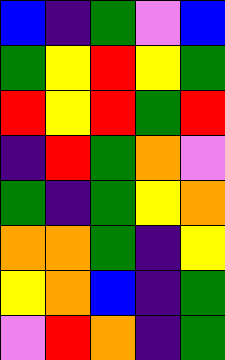[["blue", "indigo", "green", "violet", "blue"], ["green", "yellow", "red", "yellow", "green"], ["red", "yellow", "red", "green", "red"], ["indigo", "red", "green", "orange", "violet"], ["green", "indigo", "green", "yellow", "orange"], ["orange", "orange", "green", "indigo", "yellow"], ["yellow", "orange", "blue", "indigo", "green"], ["violet", "red", "orange", "indigo", "green"]]